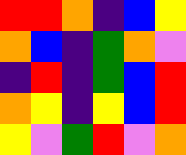[["red", "red", "orange", "indigo", "blue", "yellow"], ["orange", "blue", "indigo", "green", "orange", "violet"], ["indigo", "red", "indigo", "green", "blue", "red"], ["orange", "yellow", "indigo", "yellow", "blue", "red"], ["yellow", "violet", "green", "red", "violet", "orange"]]